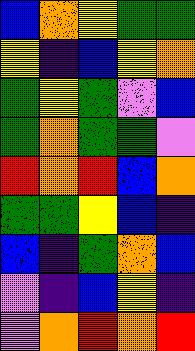[["blue", "orange", "yellow", "green", "green"], ["yellow", "indigo", "blue", "yellow", "orange"], ["green", "yellow", "green", "violet", "blue"], ["green", "orange", "green", "green", "violet"], ["red", "orange", "red", "blue", "orange"], ["green", "green", "yellow", "blue", "indigo"], ["blue", "indigo", "green", "orange", "blue"], ["violet", "indigo", "blue", "yellow", "indigo"], ["violet", "orange", "red", "orange", "red"]]